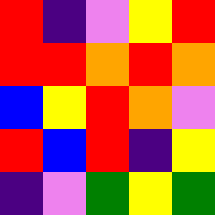[["red", "indigo", "violet", "yellow", "red"], ["red", "red", "orange", "red", "orange"], ["blue", "yellow", "red", "orange", "violet"], ["red", "blue", "red", "indigo", "yellow"], ["indigo", "violet", "green", "yellow", "green"]]